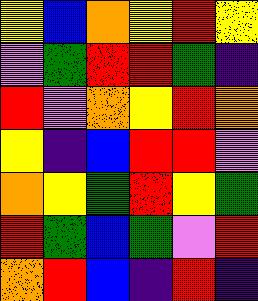[["yellow", "blue", "orange", "yellow", "red", "yellow"], ["violet", "green", "red", "red", "green", "indigo"], ["red", "violet", "orange", "yellow", "red", "orange"], ["yellow", "indigo", "blue", "red", "red", "violet"], ["orange", "yellow", "green", "red", "yellow", "green"], ["red", "green", "blue", "green", "violet", "red"], ["orange", "red", "blue", "indigo", "red", "indigo"]]